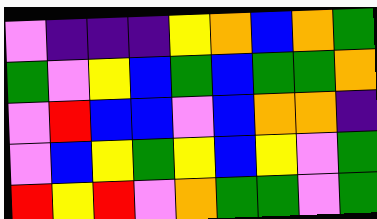[["violet", "indigo", "indigo", "indigo", "yellow", "orange", "blue", "orange", "green"], ["green", "violet", "yellow", "blue", "green", "blue", "green", "green", "orange"], ["violet", "red", "blue", "blue", "violet", "blue", "orange", "orange", "indigo"], ["violet", "blue", "yellow", "green", "yellow", "blue", "yellow", "violet", "green"], ["red", "yellow", "red", "violet", "orange", "green", "green", "violet", "green"]]